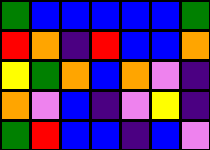[["green", "blue", "blue", "blue", "blue", "blue", "green"], ["red", "orange", "indigo", "red", "blue", "blue", "orange"], ["yellow", "green", "orange", "blue", "orange", "violet", "indigo"], ["orange", "violet", "blue", "indigo", "violet", "yellow", "indigo"], ["green", "red", "blue", "blue", "indigo", "blue", "violet"]]